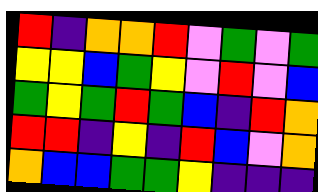[["red", "indigo", "orange", "orange", "red", "violet", "green", "violet", "green"], ["yellow", "yellow", "blue", "green", "yellow", "violet", "red", "violet", "blue"], ["green", "yellow", "green", "red", "green", "blue", "indigo", "red", "orange"], ["red", "red", "indigo", "yellow", "indigo", "red", "blue", "violet", "orange"], ["orange", "blue", "blue", "green", "green", "yellow", "indigo", "indigo", "indigo"]]